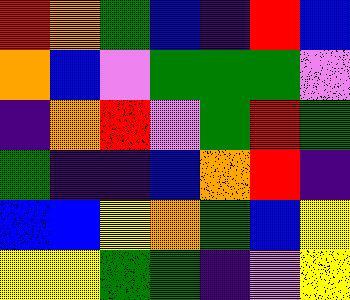[["red", "orange", "green", "blue", "indigo", "red", "blue"], ["orange", "blue", "violet", "green", "green", "green", "violet"], ["indigo", "orange", "red", "violet", "green", "red", "green"], ["green", "indigo", "indigo", "blue", "orange", "red", "indigo"], ["blue", "blue", "yellow", "orange", "green", "blue", "yellow"], ["yellow", "yellow", "green", "green", "indigo", "violet", "yellow"]]